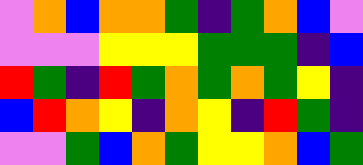[["violet", "orange", "blue", "orange", "orange", "green", "indigo", "green", "orange", "blue", "violet"], ["violet", "violet", "violet", "yellow", "yellow", "yellow", "green", "green", "green", "indigo", "blue"], ["red", "green", "indigo", "red", "green", "orange", "green", "orange", "green", "yellow", "indigo"], ["blue", "red", "orange", "yellow", "indigo", "orange", "yellow", "indigo", "red", "green", "indigo"], ["violet", "violet", "green", "blue", "orange", "green", "yellow", "yellow", "orange", "blue", "green"]]